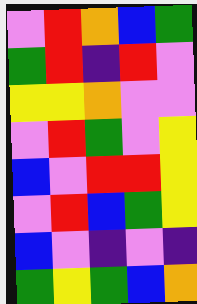[["violet", "red", "orange", "blue", "green"], ["green", "red", "indigo", "red", "violet"], ["yellow", "yellow", "orange", "violet", "violet"], ["violet", "red", "green", "violet", "yellow"], ["blue", "violet", "red", "red", "yellow"], ["violet", "red", "blue", "green", "yellow"], ["blue", "violet", "indigo", "violet", "indigo"], ["green", "yellow", "green", "blue", "orange"]]